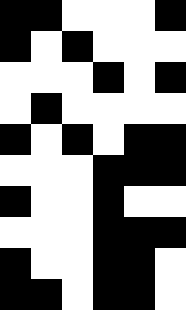[["black", "black", "white", "white", "white", "black"], ["black", "white", "black", "white", "white", "white"], ["white", "white", "white", "black", "white", "black"], ["white", "black", "white", "white", "white", "white"], ["black", "white", "black", "white", "black", "black"], ["white", "white", "white", "black", "black", "black"], ["black", "white", "white", "black", "white", "white"], ["white", "white", "white", "black", "black", "black"], ["black", "white", "white", "black", "black", "white"], ["black", "black", "white", "black", "black", "white"]]